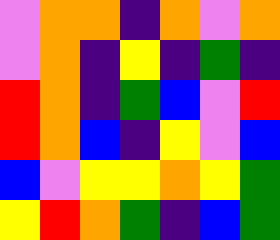[["violet", "orange", "orange", "indigo", "orange", "violet", "orange"], ["violet", "orange", "indigo", "yellow", "indigo", "green", "indigo"], ["red", "orange", "indigo", "green", "blue", "violet", "red"], ["red", "orange", "blue", "indigo", "yellow", "violet", "blue"], ["blue", "violet", "yellow", "yellow", "orange", "yellow", "green"], ["yellow", "red", "orange", "green", "indigo", "blue", "green"]]